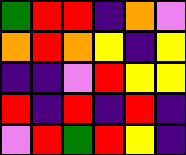[["green", "red", "red", "indigo", "orange", "violet"], ["orange", "red", "orange", "yellow", "indigo", "yellow"], ["indigo", "indigo", "violet", "red", "yellow", "yellow"], ["red", "indigo", "red", "indigo", "red", "indigo"], ["violet", "red", "green", "red", "yellow", "indigo"]]